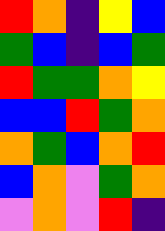[["red", "orange", "indigo", "yellow", "blue"], ["green", "blue", "indigo", "blue", "green"], ["red", "green", "green", "orange", "yellow"], ["blue", "blue", "red", "green", "orange"], ["orange", "green", "blue", "orange", "red"], ["blue", "orange", "violet", "green", "orange"], ["violet", "orange", "violet", "red", "indigo"]]